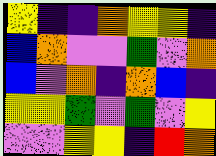[["yellow", "indigo", "indigo", "orange", "yellow", "yellow", "indigo"], ["blue", "orange", "violet", "violet", "green", "violet", "orange"], ["blue", "violet", "orange", "indigo", "orange", "blue", "indigo"], ["yellow", "yellow", "green", "violet", "green", "violet", "yellow"], ["violet", "violet", "yellow", "yellow", "indigo", "red", "orange"]]